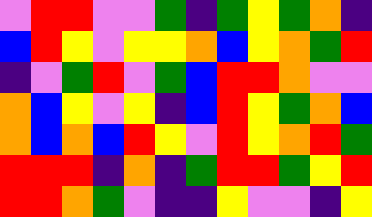[["violet", "red", "red", "violet", "violet", "green", "indigo", "green", "yellow", "green", "orange", "indigo"], ["blue", "red", "yellow", "violet", "yellow", "yellow", "orange", "blue", "yellow", "orange", "green", "red"], ["indigo", "violet", "green", "red", "violet", "green", "blue", "red", "red", "orange", "violet", "violet"], ["orange", "blue", "yellow", "violet", "yellow", "indigo", "blue", "red", "yellow", "green", "orange", "blue"], ["orange", "blue", "orange", "blue", "red", "yellow", "violet", "red", "yellow", "orange", "red", "green"], ["red", "red", "red", "indigo", "orange", "indigo", "green", "red", "red", "green", "yellow", "red"], ["red", "red", "orange", "green", "violet", "indigo", "indigo", "yellow", "violet", "violet", "indigo", "yellow"]]